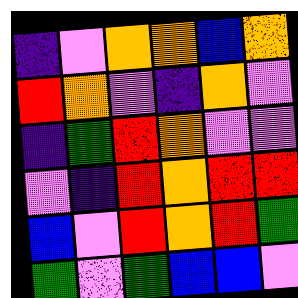[["indigo", "violet", "orange", "orange", "blue", "orange"], ["red", "orange", "violet", "indigo", "orange", "violet"], ["indigo", "green", "red", "orange", "violet", "violet"], ["violet", "indigo", "red", "orange", "red", "red"], ["blue", "violet", "red", "orange", "red", "green"], ["green", "violet", "green", "blue", "blue", "violet"]]